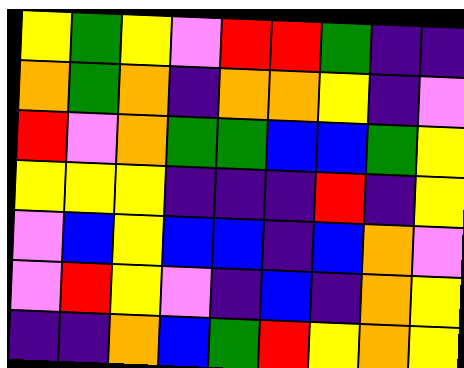[["yellow", "green", "yellow", "violet", "red", "red", "green", "indigo", "indigo"], ["orange", "green", "orange", "indigo", "orange", "orange", "yellow", "indigo", "violet"], ["red", "violet", "orange", "green", "green", "blue", "blue", "green", "yellow"], ["yellow", "yellow", "yellow", "indigo", "indigo", "indigo", "red", "indigo", "yellow"], ["violet", "blue", "yellow", "blue", "blue", "indigo", "blue", "orange", "violet"], ["violet", "red", "yellow", "violet", "indigo", "blue", "indigo", "orange", "yellow"], ["indigo", "indigo", "orange", "blue", "green", "red", "yellow", "orange", "yellow"]]